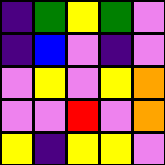[["indigo", "green", "yellow", "green", "violet"], ["indigo", "blue", "violet", "indigo", "violet"], ["violet", "yellow", "violet", "yellow", "orange"], ["violet", "violet", "red", "violet", "orange"], ["yellow", "indigo", "yellow", "yellow", "violet"]]